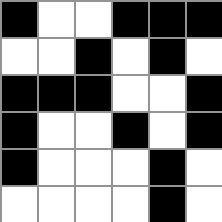[["black", "white", "white", "black", "black", "black"], ["white", "white", "black", "white", "black", "white"], ["black", "black", "black", "white", "white", "black"], ["black", "white", "white", "black", "white", "black"], ["black", "white", "white", "white", "black", "white"], ["white", "white", "white", "white", "black", "white"]]